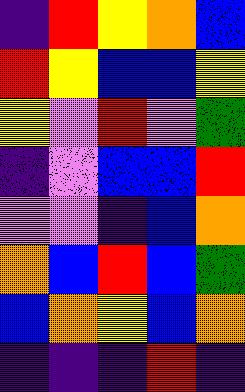[["indigo", "red", "yellow", "orange", "blue"], ["red", "yellow", "blue", "blue", "yellow"], ["yellow", "violet", "red", "violet", "green"], ["indigo", "violet", "blue", "blue", "red"], ["violet", "violet", "indigo", "blue", "orange"], ["orange", "blue", "red", "blue", "green"], ["blue", "orange", "yellow", "blue", "orange"], ["indigo", "indigo", "indigo", "red", "indigo"]]